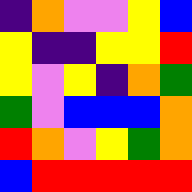[["indigo", "orange", "violet", "violet", "yellow", "blue"], ["yellow", "indigo", "indigo", "yellow", "yellow", "red"], ["yellow", "violet", "yellow", "indigo", "orange", "green"], ["green", "violet", "blue", "blue", "blue", "orange"], ["red", "orange", "violet", "yellow", "green", "orange"], ["blue", "red", "red", "red", "red", "red"]]